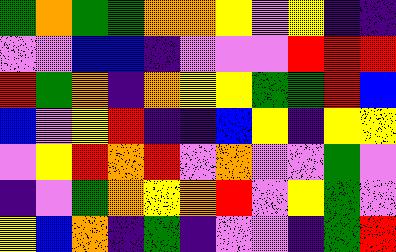[["green", "orange", "green", "green", "orange", "orange", "yellow", "violet", "yellow", "indigo", "indigo"], ["violet", "violet", "blue", "blue", "indigo", "violet", "violet", "violet", "red", "red", "red"], ["red", "green", "orange", "indigo", "orange", "yellow", "yellow", "green", "green", "red", "blue"], ["blue", "violet", "yellow", "red", "indigo", "indigo", "blue", "yellow", "indigo", "yellow", "yellow"], ["violet", "yellow", "red", "orange", "red", "violet", "orange", "violet", "violet", "green", "violet"], ["indigo", "violet", "green", "orange", "yellow", "orange", "red", "violet", "yellow", "green", "violet"], ["yellow", "blue", "orange", "indigo", "green", "indigo", "violet", "violet", "indigo", "green", "red"]]